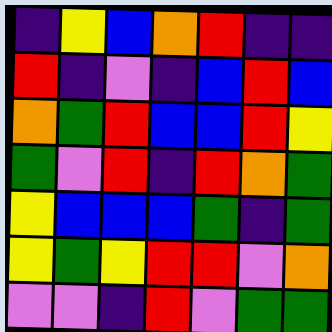[["indigo", "yellow", "blue", "orange", "red", "indigo", "indigo"], ["red", "indigo", "violet", "indigo", "blue", "red", "blue"], ["orange", "green", "red", "blue", "blue", "red", "yellow"], ["green", "violet", "red", "indigo", "red", "orange", "green"], ["yellow", "blue", "blue", "blue", "green", "indigo", "green"], ["yellow", "green", "yellow", "red", "red", "violet", "orange"], ["violet", "violet", "indigo", "red", "violet", "green", "green"]]